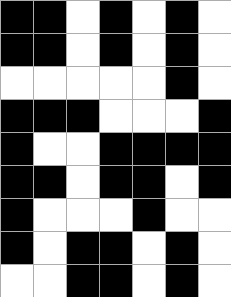[["black", "black", "white", "black", "white", "black", "white"], ["black", "black", "white", "black", "white", "black", "white"], ["white", "white", "white", "white", "white", "black", "white"], ["black", "black", "black", "white", "white", "white", "black"], ["black", "white", "white", "black", "black", "black", "black"], ["black", "black", "white", "black", "black", "white", "black"], ["black", "white", "white", "white", "black", "white", "white"], ["black", "white", "black", "black", "white", "black", "white"], ["white", "white", "black", "black", "white", "black", "white"]]